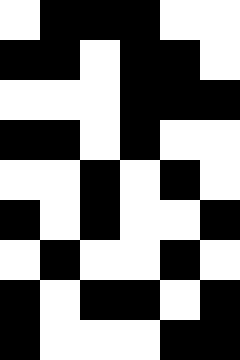[["white", "black", "black", "black", "white", "white"], ["black", "black", "white", "black", "black", "white"], ["white", "white", "white", "black", "black", "black"], ["black", "black", "white", "black", "white", "white"], ["white", "white", "black", "white", "black", "white"], ["black", "white", "black", "white", "white", "black"], ["white", "black", "white", "white", "black", "white"], ["black", "white", "black", "black", "white", "black"], ["black", "white", "white", "white", "black", "black"]]